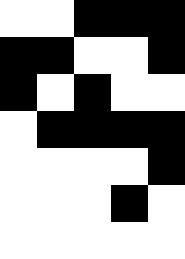[["white", "white", "black", "black", "black"], ["black", "black", "white", "white", "black"], ["black", "white", "black", "white", "white"], ["white", "black", "black", "black", "black"], ["white", "white", "white", "white", "black"], ["white", "white", "white", "black", "white"], ["white", "white", "white", "white", "white"]]